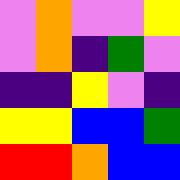[["violet", "orange", "violet", "violet", "yellow"], ["violet", "orange", "indigo", "green", "violet"], ["indigo", "indigo", "yellow", "violet", "indigo"], ["yellow", "yellow", "blue", "blue", "green"], ["red", "red", "orange", "blue", "blue"]]